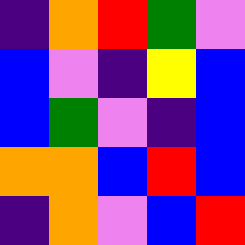[["indigo", "orange", "red", "green", "violet"], ["blue", "violet", "indigo", "yellow", "blue"], ["blue", "green", "violet", "indigo", "blue"], ["orange", "orange", "blue", "red", "blue"], ["indigo", "orange", "violet", "blue", "red"]]